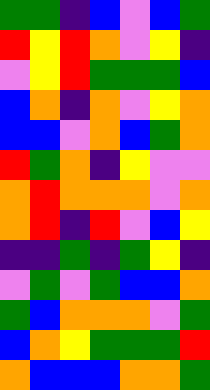[["green", "green", "indigo", "blue", "violet", "blue", "green"], ["red", "yellow", "red", "orange", "violet", "yellow", "indigo"], ["violet", "yellow", "red", "green", "green", "green", "blue"], ["blue", "orange", "indigo", "orange", "violet", "yellow", "orange"], ["blue", "blue", "violet", "orange", "blue", "green", "orange"], ["red", "green", "orange", "indigo", "yellow", "violet", "violet"], ["orange", "red", "orange", "orange", "orange", "violet", "orange"], ["orange", "red", "indigo", "red", "violet", "blue", "yellow"], ["indigo", "indigo", "green", "indigo", "green", "yellow", "indigo"], ["violet", "green", "violet", "green", "blue", "blue", "orange"], ["green", "blue", "orange", "orange", "orange", "violet", "green"], ["blue", "orange", "yellow", "green", "green", "green", "red"], ["orange", "blue", "blue", "blue", "orange", "orange", "green"]]